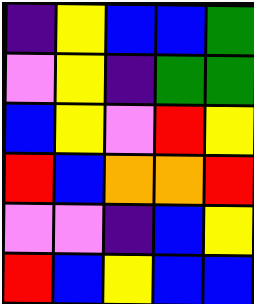[["indigo", "yellow", "blue", "blue", "green"], ["violet", "yellow", "indigo", "green", "green"], ["blue", "yellow", "violet", "red", "yellow"], ["red", "blue", "orange", "orange", "red"], ["violet", "violet", "indigo", "blue", "yellow"], ["red", "blue", "yellow", "blue", "blue"]]